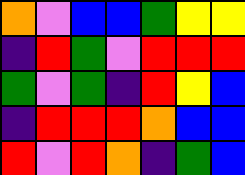[["orange", "violet", "blue", "blue", "green", "yellow", "yellow"], ["indigo", "red", "green", "violet", "red", "red", "red"], ["green", "violet", "green", "indigo", "red", "yellow", "blue"], ["indigo", "red", "red", "red", "orange", "blue", "blue"], ["red", "violet", "red", "orange", "indigo", "green", "blue"]]